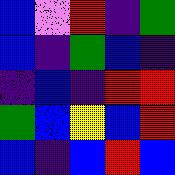[["blue", "violet", "red", "indigo", "green"], ["blue", "indigo", "green", "blue", "indigo"], ["indigo", "blue", "indigo", "red", "red"], ["green", "blue", "yellow", "blue", "red"], ["blue", "indigo", "blue", "red", "blue"]]